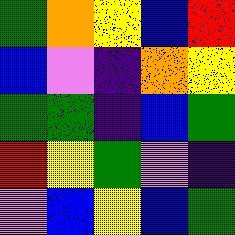[["green", "orange", "yellow", "blue", "red"], ["blue", "violet", "indigo", "orange", "yellow"], ["green", "green", "indigo", "blue", "green"], ["red", "yellow", "green", "violet", "indigo"], ["violet", "blue", "yellow", "blue", "green"]]